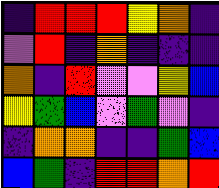[["indigo", "red", "red", "red", "yellow", "orange", "indigo"], ["violet", "red", "indigo", "orange", "indigo", "indigo", "indigo"], ["orange", "indigo", "red", "violet", "violet", "yellow", "blue"], ["yellow", "green", "blue", "violet", "green", "violet", "indigo"], ["indigo", "orange", "orange", "indigo", "indigo", "green", "blue"], ["blue", "green", "indigo", "red", "red", "orange", "red"]]